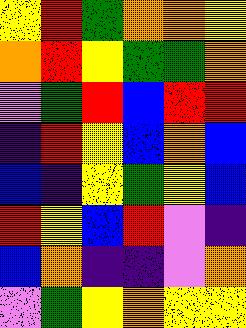[["yellow", "red", "green", "orange", "orange", "yellow"], ["orange", "red", "yellow", "green", "green", "orange"], ["violet", "green", "red", "blue", "red", "red"], ["indigo", "red", "yellow", "blue", "orange", "blue"], ["blue", "indigo", "yellow", "green", "yellow", "blue"], ["red", "yellow", "blue", "red", "violet", "indigo"], ["blue", "orange", "indigo", "indigo", "violet", "orange"], ["violet", "green", "yellow", "orange", "yellow", "yellow"]]